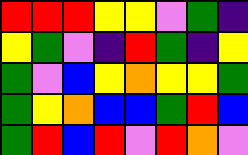[["red", "red", "red", "yellow", "yellow", "violet", "green", "indigo"], ["yellow", "green", "violet", "indigo", "red", "green", "indigo", "yellow"], ["green", "violet", "blue", "yellow", "orange", "yellow", "yellow", "green"], ["green", "yellow", "orange", "blue", "blue", "green", "red", "blue"], ["green", "red", "blue", "red", "violet", "red", "orange", "violet"]]